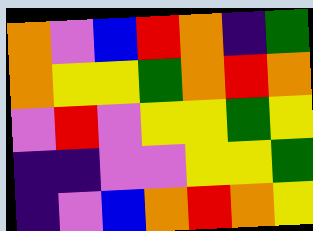[["orange", "violet", "blue", "red", "orange", "indigo", "green"], ["orange", "yellow", "yellow", "green", "orange", "red", "orange"], ["violet", "red", "violet", "yellow", "yellow", "green", "yellow"], ["indigo", "indigo", "violet", "violet", "yellow", "yellow", "green"], ["indigo", "violet", "blue", "orange", "red", "orange", "yellow"]]